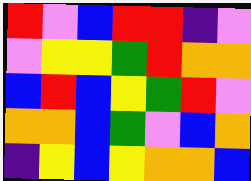[["red", "violet", "blue", "red", "red", "indigo", "violet"], ["violet", "yellow", "yellow", "green", "red", "orange", "orange"], ["blue", "red", "blue", "yellow", "green", "red", "violet"], ["orange", "orange", "blue", "green", "violet", "blue", "orange"], ["indigo", "yellow", "blue", "yellow", "orange", "orange", "blue"]]